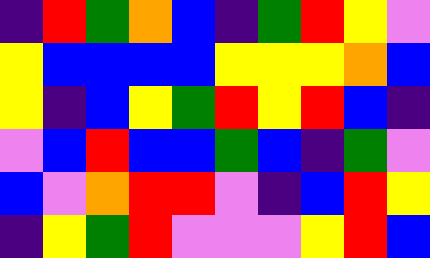[["indigo", "red", "green", "orange", "blue", "indigo", "green", "red", "yellow", "violet"], ["yellow", "blue", "blue", "blue", "blue", "yellow", "yellow", "yellow", "orange", "blue"], ["yellow", "indigo", "blue", "yellow", "green", "red", "yellow", "red", "blue", "indigo"], ["violet", "blue", "red", "blue", "blue", "green", "blue", "indigo", "green", "violet"], ["blue", "violet", "orange", "red", "red", "violet", "indigo", "blue", "red", "yellow"], ["indigo", "yellow", "green", "red", "violet", "violet", "violet", "yellow", "red", "blue"]]